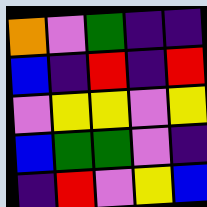[["orange", "violet", "green", "indigo", "indigo"], ["blue", "indigo", "red", "indigo", "red"], ["violet", "yellow", "yellow", "violet", "yellow"], ["blue", "green", "green", "violet", "indigo"], ["indigo", "red", "violet", "yellow", "blue"]]